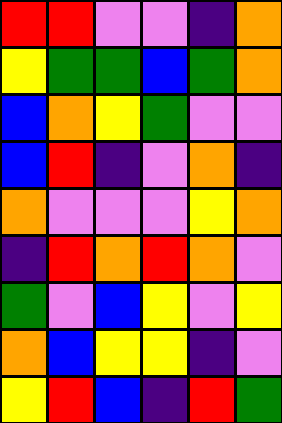[["red", "red", "violet", "violet", "indigo", "orange"], ["yellow", "green", "green", "blue", "green", "orange"], ["blue", "orange", "yellow", "green", "violet", "violet"], ["blue", "red", "indigo", "violet", "orange", "indigo"], ["orange", "violet", "violet", "violet", "yellow", "orange"], ["indigo", "red", "orange", "red", "orange", "violet"], ["green", "violet", "blue", "yellow", "violet", "yellow"], ["orange", "blue", "yellow", "yellow", "indigo", "violet"], ["yellow", "red", "blue", "indigo", "red", "green"]]